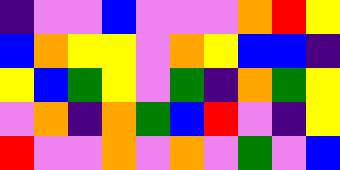[["indigo", "violet", "violet", "blue", "violet", "violet", "violet", "orange", "red", "yellow"], ["blue", "orange", "yellow", "yellow", "violet", "orange", "yellow", "blue", "blue", "indigo"], ["yellow", "blue", "green", "yellow", "violet", "green", "indigo", "orange", "green", "yellow"], ["violet", "orange", "indigo", "orange", "green", "blue", "red", "violet", "indigo", "yellow"], ["red", "violet", "violet", "orange", "violet", "orange", "violet", "green", "violet", "blue"]]